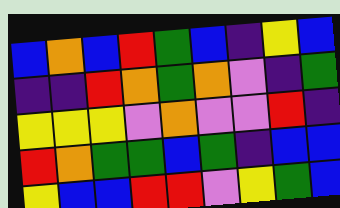[["blue", "orange", "blue", "red", "green", "blue", "indigo", "yellow", "blue"], ["indigo", "indigo", "red", "orange", "green", "orange", "violet", "indigo", "green"], ["yellow", "yellow", "yellow", "violet", "orange", "violet", "violet", "red", "indigo"], ["red", "orange", "green", "green", "blue", "green", "indigo", "blue", "blue"], ["yellow", "blue", "blue", "red", "red", "violet", "yellow", "green", "blue"]]